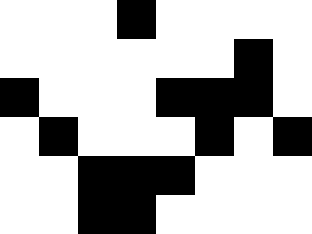[["white", "white", "white", "black", "white", "white", "white", "white"], ["white", "white", "white", "white", "white", "white", "black", "white"], ["black", "white", "white", "white", "black", "black", "black", "white"], ["white", "black", "white", "white", "white", "black", "white", "black"], ["white", "white", "black", "black", "black", "white", "white", "white"], ["white", "white", "black", "black", "white", "white", "white", "white"]]